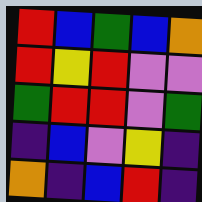[["red", "blue", "green", "blue", "orange"], ["red", "yellow", "red", "violet", "violet"], ["green", "red", "red", "violet", "green"], ["indigo", "blue", "violet", "yellow", "indigo"], ["orange", "indigo", "blue", "red", "indigo"]]